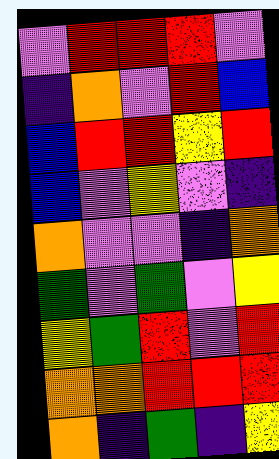[["violet", "red", "red", "red", "violet"], ["indigo", "orange", "violet", "red", "blue"], ["blue", "red", "red", "yellow", "red"], ["blue", "violet", "yellow", "violet", "indigo"], ["orange", "violet", "violet", "indigo", "orange"], ["green", "violet", "green", "violet", "yellow"], ["yellow", "green", "red", "violet", "red"], ["orange", "orange", "red", "red", "red"], ["orange", "indigo", "green", "indigo", "yellow"]]